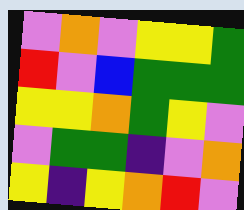[["violet", "orange", "violet", "yellow", "yellow", "green"], ["red", "violet", "blue", "green", "green", "green"], ["yellow", "yellow", "orange", "green", "yellow", "violet"], ["violet", "green", "green", "indigo", "violet", "orange"], ["yellow", "indigo", "yellow", "orange", "red", "violet"]]